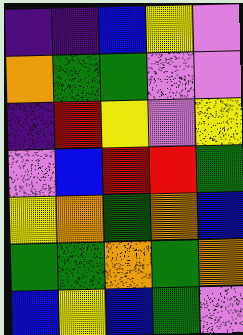[["indigo", "indigo", "blue", "yellow", "violet"], ["orange", "green", "green", "violet", "violet"], ["indigo", "red", "yellow", "violet", "yellow"], ["violet", "blue", "red", "red", "green"], ["yellow", "orange", "green", "orange", "blue"], ["green", "green", "orange", "green", "orange"], ["blue", "yellow", "blue", "green", "violet"]]